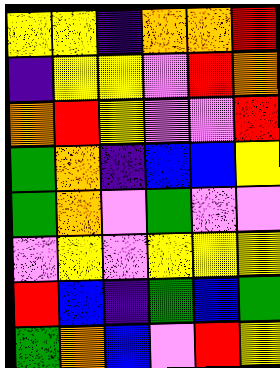[["yellow", "yellow", "indigo", "orange", "orange", "red"], ["indigo", "yellow", "yellow", "violet", "red", "orange"], ["orange", "red", "yellow", "violet", "violet", "red"], ["green", "orange", "indigo", "blue", "blue", "yellow"], ["green", "orange", "violet", "green", "violet", "violet"], ["violet", "yellow", "violet", "yellow", "yellow", "yellow"], ["red", "blue", "indigo", "green", "blue", "green"], ["green", "orange", "blue", "violet", "red", "yellow"]]